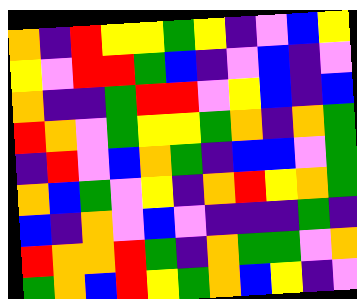[["orange", "indigo", "red", "yellow", "yellow", "green", "yellow", "indigo", "violet", "blue", "yellow"], ["yellow", "violet", "red", "red", "green", "blue", "indigo", "violet", "blue", "indigo", "violet"], ["orange", "indigo", "indigo", "green", "red", "red", "violet", "yellow", "blue", "indigo", "blue"], ["red", "orange", "violet", "green", "yellow", "yellow", "green", "orange", "indigo", "orange", "green"], ["indigo", "red", "violet", "blue", "orange", "green", "indigo", "blue", "blue", "violet", "green"], ["orange", "blue", "green", "violet", "yellow", "indigo", "orange", "red", "yellow", "orange", "green"], ["blue", "indigo", "orange", "violet", "blue", "violet", "indigo", "indigo", "indigo", "green", "indigo"], ["red", "orange", "orange", "red", "green", "indigo", "orange", "green", "green", "violet", "orange"], ["green", "orange", "blue", "red", "yellow", "green", "orange", "blue", "yellow", "indigo", "violet"]]